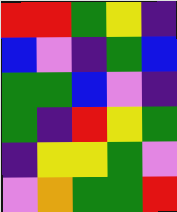[["red", "red", "green", "yellow", "indigo"], ["blue", "violet", "indigo", "green", "blue"], ["green", "green", "blue", "violet", "indigo"], ["green", "indigo", "red", "yellow", "green"], ["indigo", "yellow", "yellow", "green", "violet"], ["violet", "orange", "green", "green", "red"]]